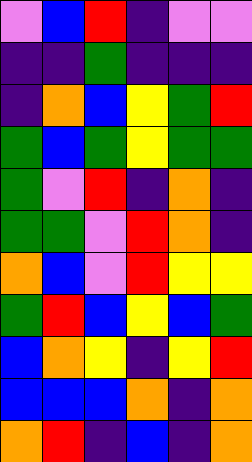[["violet", "blue", "red", "indigo", "violet", "violet"], ["indigo", "indigo", "green", "indigo", "indigo", "indigo"], ["indigo", "orange", "blue", "yellow", "green", "red"], ["green", "blue", "green", "yellow", "green", "green"], ["green", "violet", "red", "indigo", "orange", "indigo"], ["green", "green", "violet", "red", "orange", "indigo"], ["orange", "blue", "violet", "red", "yellow", "yellow"], ["green", "red", "blue", "yellow", "blue", "green"], ["blue", "orange", "yellow", "indigo", "yellow", "red"], ["blue", "blue", "blue", "orange", "indigo", "orange"], ["orange", "red", "indigo", "blue", "indigo", "orange"]]